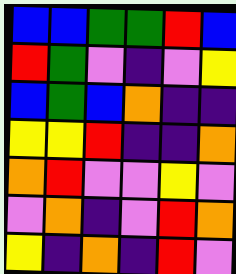[["blue", "blue", "green", "green", "red", "blue"], ["red", "green", "violet", "indigo", "violet", "yellow"], ["blue", "green", "blue", "orange", "indigo", "indigo"], ["yellow", "yellow", "red", "indigo", "indigo", "orange"], ["orange", "red", "violet", "violet", "yellow", "violet"], ["violet", "orange", "indigo", "violet", "red", "orange"], ["yellow", "indigo", "orange", "indigo", "red", "violet"]]